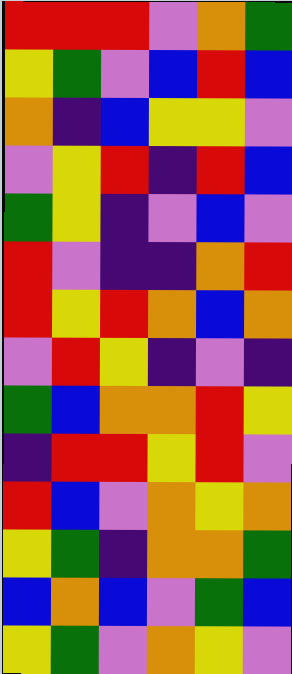[["red", "red", "red", "violet", "orange", "green"], ["yellow", "green", "violet", "blue", "red", "blue"], ["orange", "indigo", "blue", "yellow", "yellow", "violet"], ["violet", "yellow", "red", "indigo", "red", "blue"], ["green", "yellow", "indigo", "violet", "blue", "violet"], ["red", "violet", "indigo", "indigo", "orange", "red"], ["red", "yellow", "red", "orange", "blue", "orange"], ["violet", "red", "yellow", "indigo", "violet", "indigo"], ["green", "blue", "orange", "orange", "red", "yellow"], ["indigo", "red", "red", "yellow", "red", "violet"], ["red", "blue", "violet", "orange", "yellow", "orange"], ["yellow", "green", "indigo", "orange", "orange", "green"], ["blue", "orange", "blue", "violet", "green", "blue"], ["yellow", "green", "violet", "orange", "yellow", "violet"]]